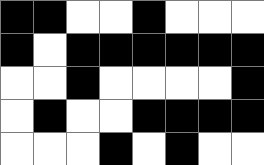[["black", "black", "white", "white", "black", "white", "white", "white"], ["black", "white", "black", "black", "black", "black", "black", "black"], ["white", "white", "black", "white", "white", "white", "white", "black"], ["white", "black", "white", "white", "black", "black", "black", "black"], ["white", "white", "white", "black", "white", "black", "white", "white"]]